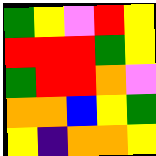[["green", "yellow", "violet", "red", "yellow"], ["red", "red", "red", "green", "yellow"], ["green", "red", "red", "orange", "violet"], ["orange", "orange", "blue", "yellow", "green"], ["yellow", "indigo", "orange", "orange", "yellow"]]